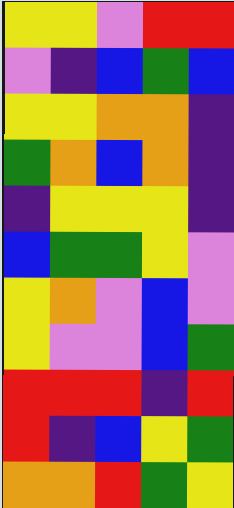[["yellow", "yellow", "violet", "red", "red"], ["violet", "indigo", "blue", "green", "blue"], ["yellow", "yellow", "orange", "orange", "indigo"], ["green", "orange", "blue", "orange", "indigo"], ["indigo", "yellow", "yellow", "yellow", "indigo"], ["blue", "green", "green", "yellow", "violet"], ["yellow", "orange", "violet", "blue", "violet"], ["yellow", "violet", "violet", "blue", "green"], ["red", "red", "red", "indigo", "red"], ["red", "indigo", "blue", "yellow", "green"], ["orange", "orange", "red", "green", "yellow"]]